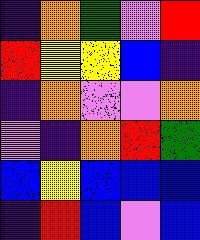[["indigo", "orange", "green", "violet", "red"], ["red", "yellow", "yellow", "blue", "indigo"], ["indigo", "orange", "violet", "violet", "orange"], ["violet", "indigo", "orange", "red", "green"], ["blue", "yellow", "blue", "blue", "blue"], ["indigo", "red", "blue", "violet", "blue"]]